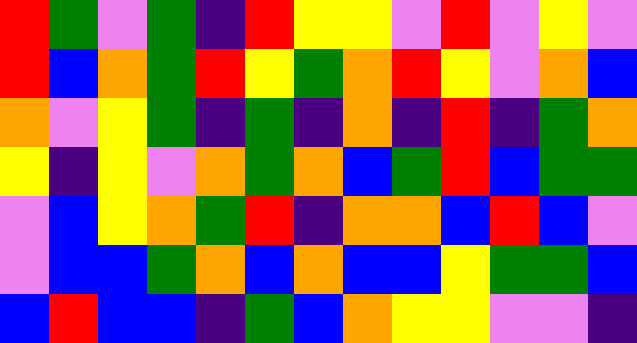[["red", "green", "violet", "green", "indigo", "red", "yellow", "yellow", "violet", "red", "violet", "yellow", "violet"], ["red", "blue", "orange", "green", "red", "yellow", "green", "orange", "red", "yellow", "violet", "orange", "blue"], ["orange", "violet", "yellow", "green", "indigo", "green", "indigo", "orange", "indigo", "red", "indigo", "green", "orange"], ["yellow", "indigo", "yellow", "violet", "orange", "green", "orange", "blue", "green", "red", "blue", "green", "green"], ["violet", "blue", "yellow", "orange", "green", "red", "indigo", "orange", "orange", "blue", "red", "blue", "violet"], ["violet", "blue", "blue", "green", "orange", "blue", "orange", "blue", "blue", "yellow", "green", "green", "blue"], ["blue", "red", "blue", "blue", "indigo", "green", "blue", "orange", "yellow", "yellow", "violet", "violet", "indigo"]]